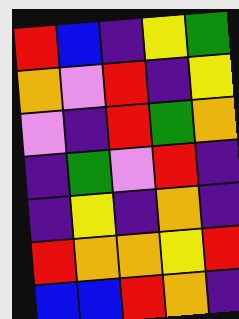[["red", "blue", "indigo", "yellow", "green"], ["orange", "violet", "red", "indigo", "yellow"], ["violet", "indigo", "red", "green", "orange"], ["indigo", "green", "violet", "red", "indigo"], ["indigo", "yellow", "indigo", "orange", "indigo"], ["red", "orange", "orange", "yellow", "red"], ["blue", "blue", "red", "orange", "indigo"]]